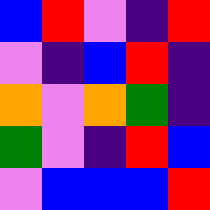[["blue", "red", "violet", "indigo", "red"], ["violet", "indigo", "blue", "red", "indigo"], ["orange", "violet", "orange", "green", "indigo"], ["green", "violet", "indigo", "red", "blue"], ["violet", "blue", "blue", "blue", "red"]]